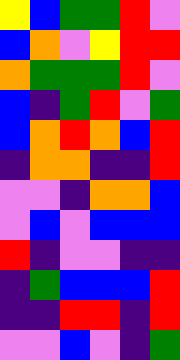[["yellow", "blue", "green", "green", "red", "violet"], ["blue", "orange", "violet", "yellow", "red", "red"], ["orange", "green", "green", "green", "red", "violet"], ["blue", "indigo", "green", "red", "violet", "green"], ["blue", "orange", "red", "orange", "blue", "red"], ["indigo", "orange", "orange", "indigo", "indigo", "red"], ["violet", "violet", "indigo", "orange", "orange", "blue"], ["violet", "blue", "violet", "blue", "blue", "blue"], ["red", "indigo", "violet", "violet", "indigo", "indigo"], ["indigo", "green", "blue", "blue", "blue", "red"], ["indigo", "indigo", "red", "red", "indigo", "red"], ["violet", "violet", "blue", "violet", "indigo", "green"]]